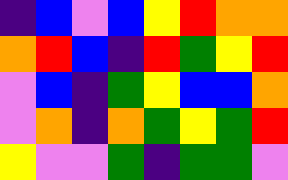[["indigo", "blue", "violet", "blue", "yellow", "red", "orange", "orange"], ["orange", "red", "blue", "indigo", "red", "green", "yellow", "red"], ["violet", "blue", "indigo", "green", "yellow", "blue", "blue", "orange"], ["violet", "orange", "indigo", "orange", "green", "yellow", "green", "red"], ["yellow", "violet", "violet", "green", "indigo", "green", "green", "violet"]]